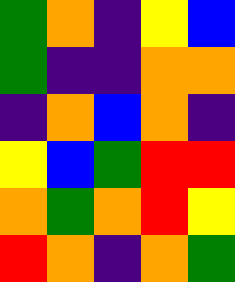[["green", "orange", "indigo", "yellow", "blue"], ["green", "indigo", "indigo", "orange", "orange"], ["indigo", "orange", "blue", "orange", "indigo"], ["yellow", "blue", "green", "red", "red"], ["orange", "green", "orange", "red", "yellow"], ["red", "orange", "indigo", "orange", "green"]]